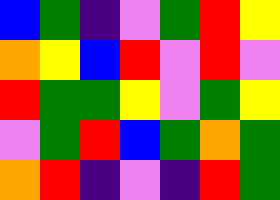[["blue", "green", "indigo", "violet", "green", "red", "yellow"], ["orange", "yellow", "blue", "red", "violet", "red", "violet"], ["red", "green", "green", "yellow", "violet", "green", "yellow"], ["violet", "green", "red", "blue", "green", "orange", "green"], ["orange", "red", "indigo", "violet", "indigo", "red", "green"]]